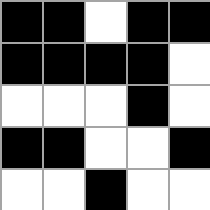[["black", "black", "white", "black", "black"], ["black", "black", "black", "black", "white"], ["white", "white", "white", "black", "white"], ["black", "black", "white", "white", "black"], ["white", "white", "black", "white", "white"]]